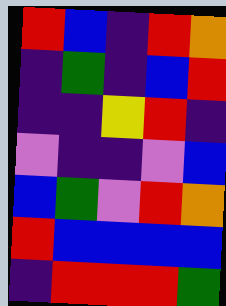[["red", "blue", "indigo", "red", "orange"], ["indigo", "green", "indigo", "blue", "red"], ["indigo", "indigo", "yellow", "red", "indigo"], ["violet", "indigo", "indigo", "violet", "blue"], ["blue", "green", "violet", "red", "orange"], ["red", "blue", "blue", "blue", "blue"], ["indigo", "red", "red", "red", "green"]]